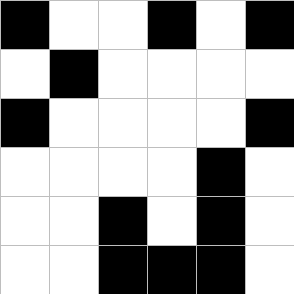[["black", "white", "white", "black", "white", "black"], ["white", "black", "white", "white", "white", "white"], ["black", "white", "white", "white", "white", "black"], ["white", "white", "white", "white", "black", "white"], ["white", "white", "black", "white", "black", "white"], ["white", "white", "black", "black", "black", "white"]]